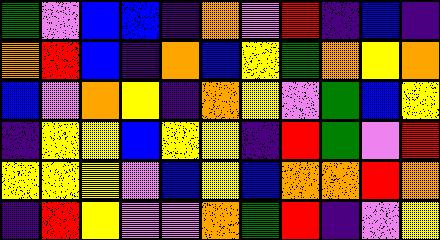[["green", "violet", "blue", "blue", "indigo", "orange", "violet", "red", "indigo", "blue", "indigo"], ["orange", "red", "blue", "indigo", "orange", "blue", "yellow", "green", "orange", "yellow", "orange"], ["blue", "violet", "orange", "yellow", "indigo", "orange", "yellow", "violet", "green", "blue", "yellow"], ["indigo", "yellow", "yellow", "blue", "yellow", "yellow", "indigo", "red", "green", "violet", "red"], ["yellow", "yellow", "yellow", "violet", "blue", "yellow", "blue", "orange", "orange", "red", "orange"], ["indigo", "red", "yellow", "violet", "violet", "orange", "green", "red", "indigo", "violet", "yellow"]]